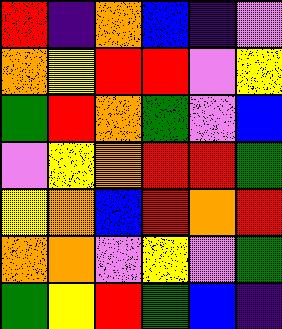[["red", "indigo", "orange", "blue", "indigo", "violet"], ["orange", "yellow", "red", "red", "violet", "yellow"], ["green", "red", "orange", "green", "violet", "blue"], ["violet", "yellow", "orange", "red", "red", "green"], ["yellow", "orange", "blue", "red", "orange", "red"], ["orange", "orange", "violet", "yellow", "violet", "green"], ["green", "yellow", "red", "green", "blue", "indigo"]]